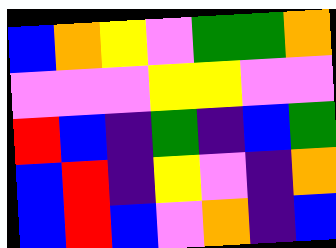[["blue", "orange", "yellow", "violet", "green", "green", "orange"], ["violet", "violet", "violet", "yellow", "yellow", "violet", "violet"], ["red", "blue", "indigo", "green", "indigo", "blue", "green"], ["blue", "red", "indigo", "yellow", "violet", "indigo", "orange"], ["blue", "red", "blue", "violet", "orange", "indigo", "blue"]]